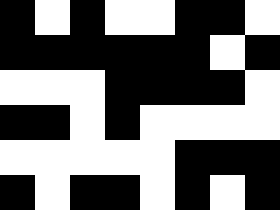[["black", "white", "black", "white", "white", "black", "black", "white"], ["black", "black", "black", "black", "black", "black", "white", "black"], ["white", "white", "white", "black", "black", "black", "black", "white"], ["black", "black", "white", "black", "white", "white", "white", "white"], ["white", "white", "white", "white", "white", "black", "black", "black"], ["black", "white", "black", "black", "white", "black", "white", "black"]]